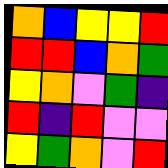[["orange", "blue", "yellow", "yellow", "red"], ["red", "red", "blue", "orange", "green"], ["yellow", "orange", "violet", "green", "indigo"], ["red", "indigo", "red", "violet", "violet"], ["yellow", "green", "orange", "violet", "red"]]